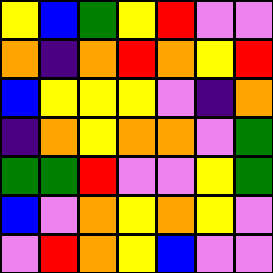[["yellow", "blue", "green", "yellow", "red", "violet", "violet"], ["orange", "indigo", "orange", "red", "orange", "yellow", "red"], ["blue", "yellow", "yellow", "yellow", "violet", "indigo", "orange"], ["indigo", "orange", "yellow", "orange", "orange", "violet", "green"], ["green", "green", "red", "violet", "violet", "yellow", "green"], ["blue", "violet", "orange", "yellow", "orange", "yellow", "violet"], ["violet", "red", "orange", "yellow", "blue", "violet", "violet"]]